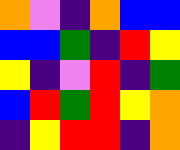[["orange", "violet", "indigo", "orange", "blue", "blue"], ["blue", "blue", "green", "indigo", "red", "yellow"], ["yellow", "indigo", "violet", "red", "indigo", "green"], ["blue", "red", "green", "red", "yellow", "orange"], ["indigo", "yellow", "red", "red", "indigo", "orange"]]